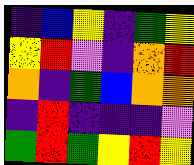[["indigo", "blue", "yellow", "indigo", "green", "yellow"], ["yellow", "red", "violet", "indigo", "orange", "red"], ["orange", "indigo", "green", "blue", "orange", "orange"], ["indigo", "red", "indigo", "indigo", "indigo", "violet"], ["green", "red", "green", "yellow", "red", "yellow"]]